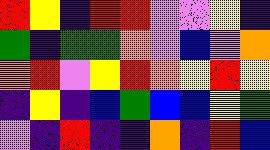[["red", "yellow", "indigo", "red", "red", "violet", "violet", "yellow", "indigo"], ["green", "indigo", "green", "green", "orange", "violet", "blue", "violet", "orange"], ["orange", "red", "violet", "yellow", "red", "orange", "yellow", "red", "yellow"], ["indigo", "yellow", "indigo", "blue", "green", "blue", "blue", "yellow", "green"], ["violet", "indigo", "red", "indigo", "indigo", "orange", "indigo", "red", "blue"]]